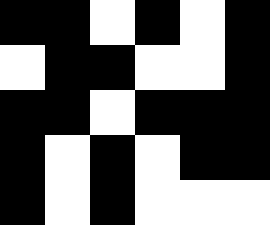[["black", "black", "white", "black", "white", "black"], ["white", "black", "black", "white", "white", "black"], ["black", "black", "white", "black", "black", "black"], ["black", "white", "black", "white", "black", "black"], ["black", "white", "black", "white", "white", "white"]]